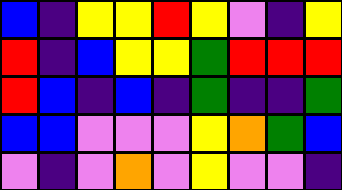[["blue", "indigo", "yellow", "yellow", "red", "yellow", "violet", "indigo", "yellow"], ["red", "indigo", "blue", "yellow", "yellow", "green", "red", "red", "red"], ["red", "blue", "indigo", "blue", "indigo", "green", "indigo", "indigo", "green"], ["blue", "blue", "violet", "violet", "violet", "yellow", "orange", "green", "blue"], ["violet", "indigo", "violet", "orange", "violet", "yellow", "violet", "violet", "indigo"]]